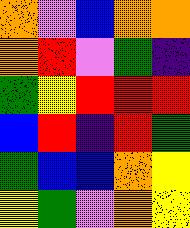[["orange", "violet", "blue", "orange", "orange"], ["orange", "red", "violet", "green", "indigo"], ["green", "yellow", "red", "red", "red"], ["blue", "red", "indigo", "red", "green"], ["green", "blue", "blue", "orange", "yellow"], ["yellow", "green", "violet", "orange", "yellow"]]